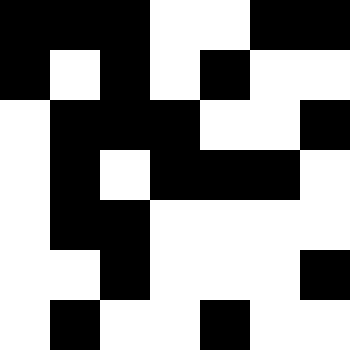[["black", "black", "black", "white", "white", "black", "black"], ["black", "white", "black", "white", "black", "white", "white"], ["white", "black", "black", "black", "white", "white", "black"], ["white", "black", "white", "black", "black", "black", "white"], ["white", "black", "black", "white", "white", "white", "white"], ["white", "white", "black", "white", "white", "white", "black"], ["white", "black", "white", "white", "black", "white", "white"]]